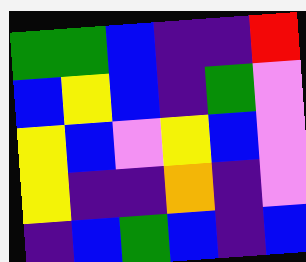[["green", "green", "blue", "indigo", "indigo", "red"], ["blue", "yellow", "blue", "indigo", "green", "violet"], ["yellow", "blue", "violet", "yellow", "blue", "violet"], ["yellow", "indigo", "indigo", "orange", "indigo", "violet"], ["indigo", "blue", "green", "blue", "indigo", "blue"]]